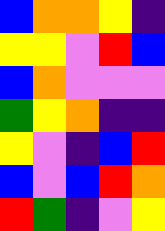[["blue", "orange", "orange", "yellow", "indigo"], ["yellow", "yellow", "violet", "red", "blue"], ["blue", "orange", "violet", "violet", "violet"], ["green", "yellow", "orange", "indigo", "indigo"], ["yellow", "violet", "indigo", "blue", "red"], ["blue", "violet", "blue", "red", "orange"], ["red", "green", "indigo", "violet", "yellow"]]